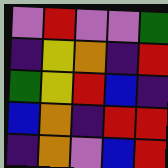[["violet", "red", "violet", "violet", "green"], ["indigo", "yellow", "orange", "indigo", "red"], ["green", "yellow", "red", "blue", "indigo"], ["blue", "orange", "indigo", "red", "red"], ["indigo", "orange", "violet", "blue", "red"]]